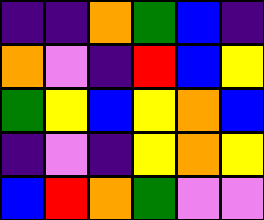[["indigo", "indigo", "orange", "green", "blue", "indigo"], ["orange", "violet", "indigo", "red", "blue", "yellow"], ["green", "yellow", "blue", "yellow", "orange", "blue"], ["indigo", "violet", "indigo", "yellow", "orange", "yellow"], ["blue", "red", "orange", "green", "violet", "violet"]]